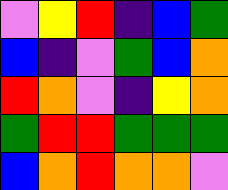[["violet", "yellow", "red", "indigo", "blue", "green"], ["blue", "indigo", "violet", "green", "blue", "orange"], ["red", "orange", "violet", "indigo", "yellow", "orange"], ["green", "red", "red", "green", "green", "green"], ["blue", "orange", "red", "orange", "orange", "violet"]]